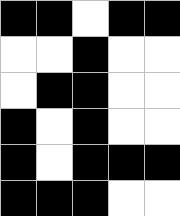[["black", "black", "white", "black", "black"], ["white", "white", "black", "white", "white"], ["white", "black", "black", "white", "white"], ["black", "white", "black", "white", "white"], ["black", "white", "black", "black", "black"], ["black", "black", "black", "white", "white"]]